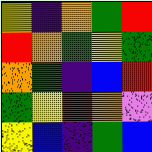[["yellow", "indigo", "orange", "green", "red"], ["red", "orange", "green", "yellow", "green"], ["orange", "green", "indigo", "blue", "red"], ["green", "yellow", "red", "orange", "violet"], ["yellow", "blue", "indigo", "green", "blue"]]